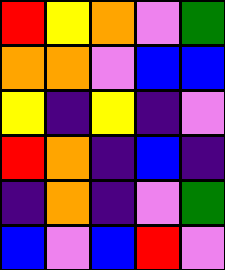[["red", "yellow", "orange", "violet", "green"], ["orange", "orange", "violet", "blue", "blue"], ["yellow", "indigo", "yellow", "indigo", "violet"], ["red", "orange", "indigo", "blue", "indigo"], ["indigo", "orange", "indigo", "violet", "green"], ["blue", "violet", "blue", "red", "violet"]]